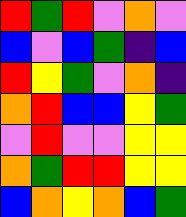[["red", "green", "red", "violet", "orange", "violet"], ["blue", "violet", "blue", "green", "indigo", "blue"], ["red", "yellow", "green", "violet", "orange", "indigo"], ["orange", "red", "blue", "blue", "yellow", "green"], ["violet", "red", "violet", "violet", "yellow", "yellow"], ["orange", "green", "red", "red", "yellow", "yellow"], ["blue", "orange", "yellow", "orange", "blue", "green"]]